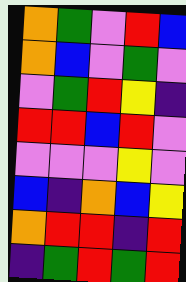[["orange", "green", "violet", "red", "blue"], ["orange", "blue", "violet", "green", "violet"], ["violet", "green", "red", "yellow", "indigo"], ["red", "red", "blue", "red", "violet"], ["violet", "violet", "violet", "yellow", "violet"], ["blue", "indigo", "orange", "blue", "yellow"], ["orange", "red", "red", "indigo", "red"], ["indigo", "green", "red", "green", "red"]]